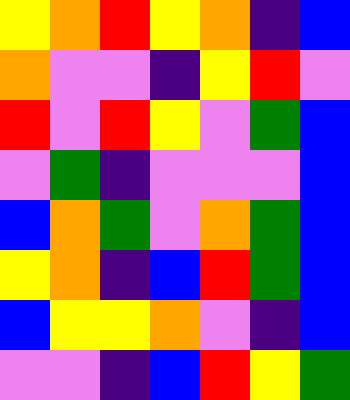[["yellow", "orange", "red", "yellow", "orange", "indigo", "blue"], ["orange", "violet", "violet", "indigo", "yellow", "red", "violet"], ["red", "violet", "red", "yellow", "violet", "green", "blue"], ["violet", "green", "indigo", "violet", "violet", "violet", "blue"], ["blue", "orange", "green", "violet", "orange", "green", "blue"], ["yellow", "orange", "indigo", "blue", "red", "green", "blue"], ["blue", "yellow", "yellow", "orange", "violet", "indigo", "blue"], ["violet", "violet", "indigo", "blue", "red", "yellow", "green"]]